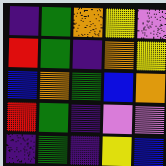[["indigo", "green", "orange", "yellow", "violet"], ["red", "green", "indigo", "orange", "yellow"], ["blue", "orange", "green", "blue", "orange"], ["red", "green", "indigo", "violet", "violet"], ["indigo", "green", "indigo", "yellow", "blue"]]